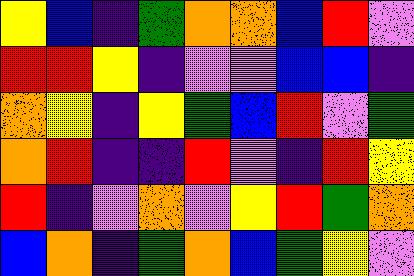[["yellow", "blue", "indigo", "green", "orange", "orange", "blue", "red", "violet"], ["red", "red", "yellow", "indigo", "violet", "violet", "blue", "blue", "indigo"], ["orange", "yellow", "indigo", "yellow", "green", "blue", "red", "violet", "green"], ["orange", "red", "indigo", "indigo", "red", "violet", "indigo", "red", "yellow"], ["red", "indigo", "violet", "orange", "violet", "yellow", "red", "green", "orange"], ["blue", "orange", "indigo", "green", "orange", "blue", "green", "yellow", "violet"]]